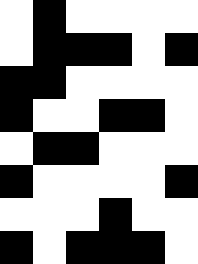[["white", "black", "white", "white", "white", "white"], ["white", "black", "black", "black", "white", "black"], ["black", "black", "white", "white", "white", "white"], ["black", "white", "white", "black", "black", "white"], ["white", "black", "black", "white", "white", "white"], ["black", "white", "white", "white", "white", "black"], ["white", "white", "white", "black", "white", "white"], ["black", "white", "black", "black", "black", "white"]]